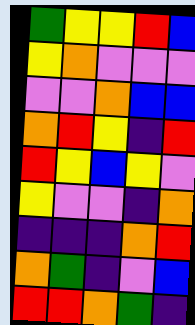[["green", "yellow", "yellow", "red", "blue"], ["yellow", "orange", "violet", "violet", "violet"], ["violet", "violet", "orange", "blue", "blue"], ["orange", "red", "yellow", "indigo", "red"], ["red", "yellow", "blue", "yellow", "violet"], ["yellow", "violet", "violet", "indigo", "orange"], ["indigo", "indigo", "indigo", "orange", "red"], ["orange", "green", "indigo", "violet", "blue"], ["red", "red", "orange", "green", "indigo"]]